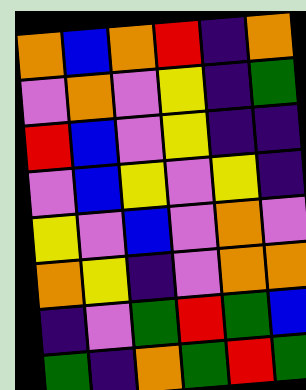[["orange", "blue", "orange", "red", "indigo", "orange"], ["violet", "orange", "violet", "yellow", "indigo", "green"], ["red", "blue", "violet", "yellow", "indigo", "indigo"], ["violet", "blue", "yellow", "violet", "yellow", "indigo"], ["yellow", "violet", "blue", "violet", "orange", "violet"], ["orange", "yellow", "indigo", "violet", "orange", "orange"], ["indigo", "violet", "green", "red", "green", "blue"], ["green", "indigo", "orange", "green", "red", "green"]]